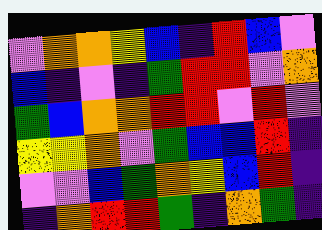[["violet", "orange", "orange", "yellow", "blue", "indigo", "red", "blue", "violet"], ["blue", "indigo", "violet", "indigo", "green", "red", "red", "violet", "orange"], ["green", "blue", "orange", "orange", "red", "red", "violet", "red", "violet"], ["yellow", "yellow", "orange", "violet", "green", "blue", "blue", "red", "indigo"], ["violet", "violet", "blue", "green", "orange", "yellow", "blue", "red", "indigo"], ["indigo", "orange", "red", "red", "green", "indigo", "orange", "green", "indigo"]]